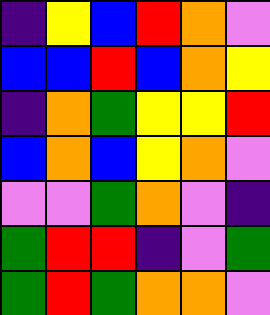[["indigo", "yellow", "blue", "red", "orange", "violet"], ["blue", "blue", "red", "blue", "orange", "yellow"], ["indigo", "orange", "green", "yellow", "yellow", "red"], ["blue", "orange", "blue", "yellow", "orange", "violet"], ["violet", "violet", "green", "orange", "violet", "indigo"], ["green", "red", "red", "indigo", "violet", "green"], ["green", "red", "green", "orange", "orange", "violet"]]